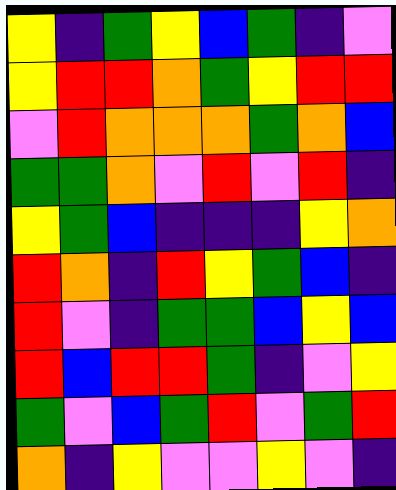[["yellow", "indigo", "green", "yellow", "blue", "green", "indigo", "violet"], ["yellow", "red", "red", "orange", "green", "yellow", "red", "red"], ["violet", "red", "orange", "orange", "orange", "green", "orange", "blue"], ["green", "green", "orange", "violet", "red", "violet", "red", "indigo"], ["yellow", "green", "blue", "indigo", "indigo", "indigo", "yellow", "orange"], ["red", "orange", "indigo", "red", "yellow", "green", "blue", "indigo"], ["red", "violet", "indigo", "green", "green", "blue", "yellow", "blue"], ["red", "blue", "red", "red", "green", "indigo", "violet", "yellow"], ["green", "violet", "blue", "green", "red", "violet", "green", "red"], ["orange", "indigo", "yellow", "violet", "violet", "yellow", "violet", "indigo"]]